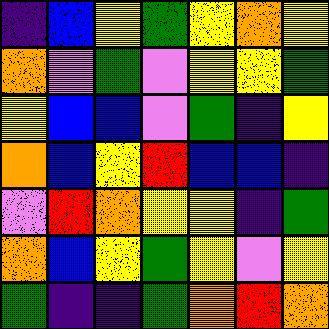[["indigo", "blue", "yellow", "green", "yellow", "orange", "yellow"], ["orange", "violet", "green", "violet", "yellow", "yellow", "green"], ["yellow", "blue", "blue", "violet", "green", "indigo", "yellow"], ["orange", "blue", "yellow", "red", "blue", "blue", "indigo"], ["violet", "red", "orange", "yellow", "yellow", "indigo", "green"], ["orange", "blue", "yellow", "green", "yellow", "violet", "yellow"], ["green", "indigo", "indigo", "green", "orange", "red", "orange"]]